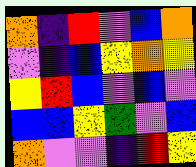[["orange", "indigo", "red", "violet", "blue", "orange"], ["violet", "indigo", "blue", "yellow", "orange", "yellow"], ["yellow", "red", "blue", "violet", "blue", "violet"], ["blue", "blue", "yellow", "green", "violet", "blue"], ["orange", "violet", "violet", "indigo", "red", "yellow"]]